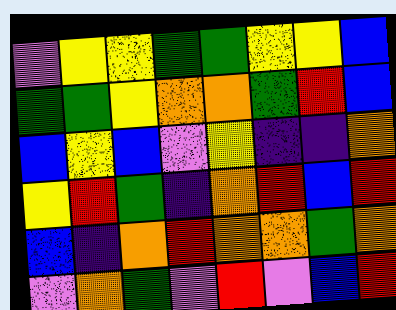[["violet", "yellow", "yellow", "green", "green", "yellow", "yellow", "blue"], ["green", "green", "yellow", "orange", "orange", "green", "red", "blue"], ["blue", "yellow", "blue", "violet", "yellow", "indigo", "indigo", "orange"], ["yellow", "red", "green", "indigo", "orange", "red", "blue", "red"], ["blue", "indigo", "orange", "red", "orange", "orange", "green", "orange"], ["violet", "orange", "green", "violet", "red", "violet", "blue", "red"]]